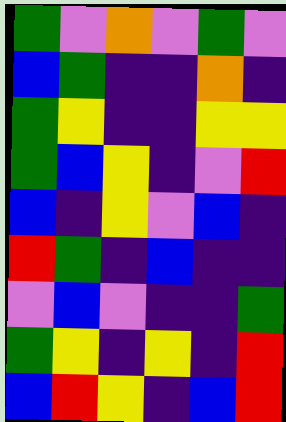[["green", "violet", "orange", "violet", "green", "violet"], ["blue", "green", "indigo", "indigo", "orange", "indigo"], ["green", "yellow", "indigo", "indigo", "yellow", "yellow"], ["green", "blue", "yellow", "indigo", "violet", "red"], ["blue", "indigo", "yellow", "violet", "blue", "indigo"], ["red", "green", "indigo", "blue", "indigo", "indigo"], ["violet", "blue", "violet", "indigo", "indigo", "green"], ["green", "yellow", "indigo", "yellow", "indigo", "red"], ["blue", "red", "yellow", "indigo", "blue", "red"]]